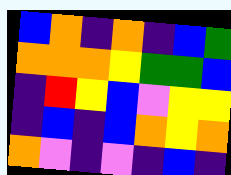[["blue", "orange", "indigo", "orange", "indigo", "blue", "green"], ["orange", "orange", "orange", "yellow", "green", "green", "blue"], ["indigo", "red", "yellow", "blue", "violet", "yellow", "yellow"], ["indigo", "blue", "indigo", "blue", "orange", "yellow", "orange"], ["orange", "violet", "indigo", "violet", "indigo", "blue", "indigo"]]